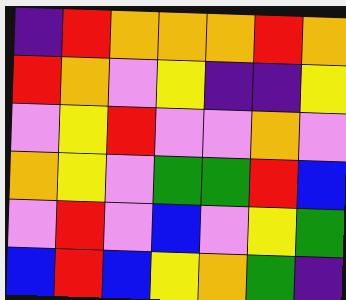[["indigo", "red", "orange", "orange", "orange", "red", "orange"], ["red", "orange", "violet", "yellow", "indigo", "indigo", "yellow"], ["violet", "yellow", "red", "violet", "violet", "orange", "violet"], ["orange", "yellow", "violet", "green", "green", "red", "blue"], ["violet", "red", "violet", "blue", "violet", "yellow", "green"], ["blue", "red", "blue", "yellow", "orange", "green", "indigo"]]